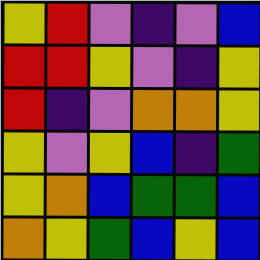[["yellow", "red", "violet", "indigo", "violet", "blue"], ["red", "red", "yellow", "violet", "indigo", "yellow"], ["red", "indigo", "violet", "orange", "orange", "yellow"], ["yellow", "violet", "yellow", "blue", "indigo", "green"], ["yellow", "orange", "blue", "green", "green", "blue"], ["orange", "yellow", "green", "blue", "yellow", "blue"]]